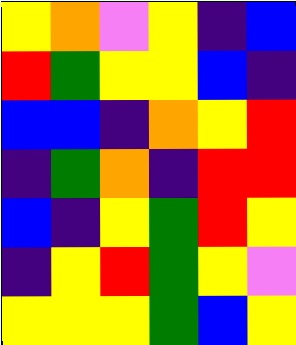[["yellow", "orange", "violet", "yellow", "indigo", "blue"], ["red", "green", "yellow", "yellow", "blue", "indigo"], ["blue", "blue", "indigo", "orange", "yellow", "red"], ["indigo", "green", "orange", "indigo", "red", "red"], ["blue", "indigo", "yellow", "green", "red", "yellow"], ["indigo", "yellow", "red", "green", "yellow", "violet"], ["yellow", "yellow", "yellow", "green", "blue", "yellow"]]